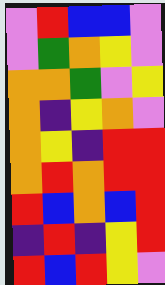[["violet", "red", "blue", "blue", "violet"], ["violet", "green", "orange", "yellow", "violet"], ["orange", "orange", "green", "violet", "yellow"], ["orange", "indigo", "yellow", "orange", "violet"], ["orange", "yellow", "indigo", "red", "red"], ["orange", "red", "orange", "red", "red"], ["red", "blue", "orange", "blue", "red"], ["indigo", "red", "indigo", "yellow", "red"], ["red", "blue", "red", "yellow", "violet"]]